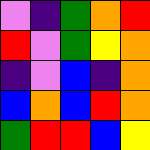[["violet", "indigo", "green", "orange", "red"], ["red", "violet", "green", "yellow", "orange"], ["indigo", "violet", "blue", "indigo", "orange"], ["blue", "orange", "blue", "red", "orange"], ["green", "red", "red", "blue", "yellow"]]